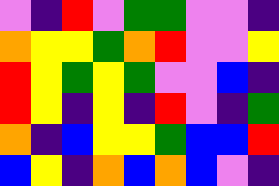[["violet", "indigo", "red", "violet", "green", "green", "violet", "violet", "indigo"], ["orange", "yellow", "yellow", "green", "orange", "red", "violet", "violet", "yellow"], ["red", "yellow", "green", "yellow", "green", "violet", "violet", "blue", "indigo"], ["red", "yellow", "indigo", "yellow", "indigo", "red", "violet", "indigo", "green"], ["orange", "indigo", "blue", "yellow", "yellow", "green", "blue", "blue", "red"], ["blue", "yellow", "indigo", "orange", "blue", "orange", "blue", "violet", "indigo"]]